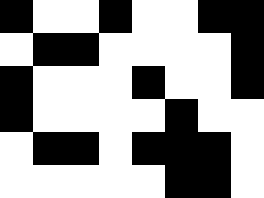[["black", "white", "white", "black", "white", "white", "black", "black"], ["white", "black", "black", "white", "white", "white", "white", "black"], ["black", "white", "white", "white", "black", "white", "white", "black"], ["black", "white", "white", "white", "white", "black", "white", "white"], ["white", "black", "black", "white", "black", "black", "black", "white"], ["white", "white", "white", "white", "white", "black", "black", "white"]]